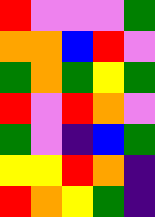[["red", "violet", "violet", "violet", "green"], ["orange", "orange", "blue", "red", "violet"], ["green", "orange", "green", "yellow", "green"], ["red", "violet", "red", "orange", "violet"], ["green", "violet", "indigo", "blue", "green"], ["yellow", "yellow", "red", "orange", "indigo"], ["red", "orange", "yellow", "green", "indigo"]]